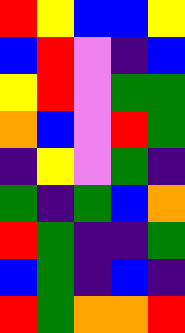[["red", "yellow", "blue", "blue", "yellow"], ["blue", "red", "violet", "indigo", "blue"], ["yellow", "red", "violet", "green", "green"], ["orange", "blue", "violet", "red", "green"], ["indigo", "yellow", "violet", "green", "indigo"], ["green", "indigo", "green", "blue", "orange"], ["red", "green", "indigo", "indigo", "green"], ["blue", "green", "indigo", "blue", "indigo"], ["red", "green", "orange", "orange", "red"]]